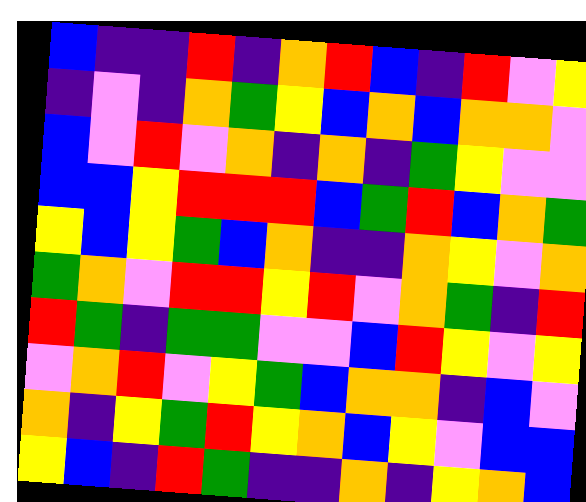[["blue", "indigo", "indigo", "red", "indigo", "orange", "red", "blue", "indigo", "red", "violet", "yellow"], ["indigo", "violet", "indigo", "orange", "green", "yellow", "blue", "orange", "blue", "orange", "orange", "violet"], ["blue", "violet", "red", "violet", "orange", "indigo", "orange", "indigo", "green", "yellow", "violet", "violet"], ["blue", "blue", "yellow", "red", "red", "red", "blue", "green", "red", "blue", "orange", "green"], ["yellow", "blue", "yellow", "green", "blue", "orange", "indigo", "indigo", "orange", "yellow", "violet", "orange"], ["green", "orange", "violet", "red", "red", "yellow", "red", "violet", "orange", "green", "indigo", "red"], ["red", "green", "indigo", "green", "green", "violet", "violet", "blue", "red", "yellow", "violet", "yellow"], ["violet", "orange", "red", "violet", "yellow", "green", "blue", "orange", "orange", "indigo", "blue", "violet"], ["orange", "indigo", "yellow", "green", "red", "yellow", "orange", "blue", "yellow", "violet", "blue", "blue"], ["yellow", "blue", "indigo", "red", "green", "indigo", "indigo", "orange", "indigo", "yellow", "orange", "blue"]]